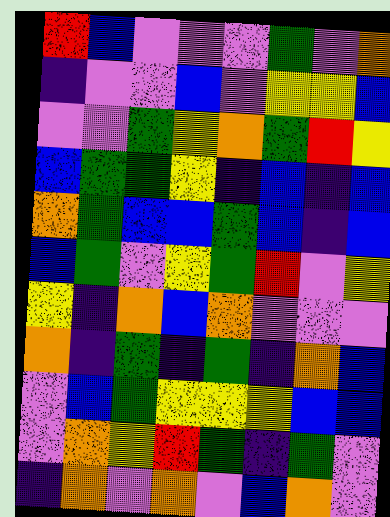[["red", "blue", "violet", "violet", "violet", "green", "violet", "orange"], ["indigo", "violet", "violet", "blue", "violet", "yellow", "yellow", "blue"], ["violet", "violet", "green", "yellow", "orange", "green", "red", "yellow"], ["blue", "green", "green", "yellow", "indigo", "blue", "indigo", "blue"], ["orange", "green", "blue", "blue", "green", "blue", "indigo", "blue"], ["blue", "green", "violet", "yellow", "green", "red", "violet", "yellow"], ["yellow", "indigo", "orange", "blue", "orange", "violet", "violet", "violet"], ["orange", "indigo", "green", "indigo", "green", "indigo", "orange", "blue"], ["violet", "blue", "green", "yellow", "yellow", "yellow", "blue", "blue"], ["violet", "orange", "yellow", "red", "green", "indigo", "green", "violet"], ["indigo", "orange", "violet", "orange", "violet", "blue", "orange", "violet"]]